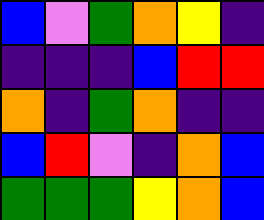[["blue", "violet", "green", "orange", "yellow", "indigo"], ["indigo", "indigo", "indigo", "blue", "red", "red"], ["orange", "indigo", "green", "orange", "indigo", "indigo"], ["blue", "red", "violet", "indigo", "orange", "blue"], ["green", "green", "green", "yellow", "orange", "blue"]]